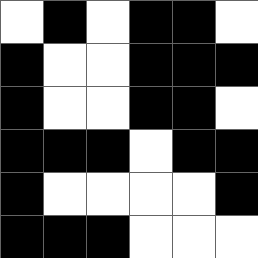[["white", "black", "white", "black", "black", "white"], ["black", "white", "white", "black", "black", "black"], ["black", "white", "white", "black", "black", "white"], ["black", "black", "black", "white", "black", "black"], ["black", "white", "white", "white", "white", "black"], ["black", "black", "black", "white", "white", "white"]]